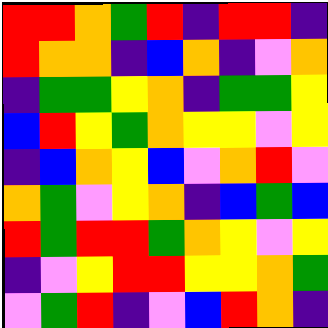[["red", "red", "orange", "green", "red", "indigo", "red", "red", "indigo"], ["red", "orange", "orange", "indigo", "blue", "orange", "indigo", "violet", "orange"], ["indigo", "green", "green", "yellow", "orange", "indigo", "green", "green", "yellow"], ["blue", "red", "yellow", "green", "orange", "yellow", "yellow", "violet", "yellow"], ["indigo", "blue", "orange", "yellow", "blue", "violet", "orange", "red", "violet"], ["orange", "green", "violet", "yellow", "orange", "indigo", "blue", "green", "blue"], ["red", "green", "red", "red", "green", "orange", "yellow", "violet", "yellow"], ["indigo", "violet", "yellow", "red", "red", "yellow", "yellow", "orange", "green"], ["violet", "green", "red", "indigo", "violet", "blue", "red", "orange", "indigo"]]